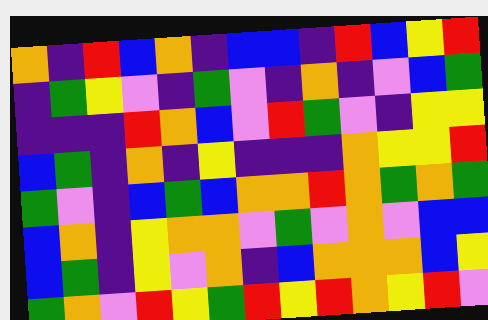[["orange", "indigo", "red", "blue", "orange", "indigo", "blue", "blue", "indigo", "red", "blue", "yellow", "red"], ["indigo", "green", "yellow", "violet", "indigo", "green", "violet", "indigo", "orange", "indigo", "violet", "blue", "green"], ["indigo", "indigo", "indigo", "red", "orange", "blue", "violet", "red", "green", "violet", "indigo", "yellow", "yellow"], ["blue", "green", "indigo", "orange", "indigo", "yellow", "indigo", "indigo", "indigo", "orange", "yellow", "yellow", "red"], ["green", "violet", "indigo", "blue", "green", "blue", "orange", "orange", "red", "orange", "green", "orange", "green"], ["blue", "orange", "indigo", "yellow", "orange", "orange", "violet", "green", "violet", "orange", "violet", "blue", "blue"], ["blue", "green", "indigo", "yellow", "violet", "orange", "indigo", "blue", "orange", "orange", "orange", "blue", "yellow"], ["green", "orange", "violet", "red", "yellow", "green", "red", "yellow", "red", "orange", "yellow", "red", "violet"]]